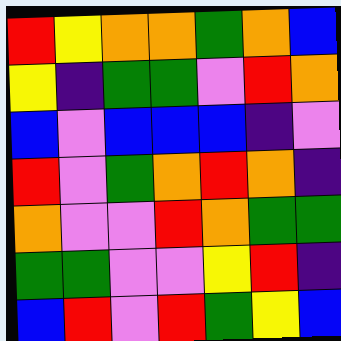[["red", "yellow", "orange", "orange", "green", "orange", "blue"], ["yellow", "indigo", "green", "green", "violet", "red", "orange"], ["blue", "violet", "blue", "blue", "blue", "indigo", "violet"], ["red", "violet", "green", "orange", "red", "orange", "indigo"], ["orange", "violet", "violet", "red", "orange", "green", "green"], ["green", "green", "violet", "violet", "yellow", "red", "indigo"], ["blue", "red", "violet", "red", "green", "yellow", "blue"]]